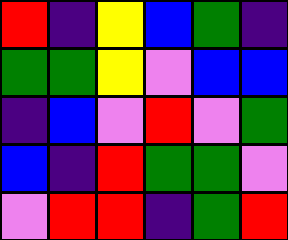[["red", "indigo", "yellow", "blue", "green", "indigo"], ["green", "green", "yellow", "violet", "blue", "blue"], ["indigo", "blue", "violet", "red", "violet", "green"], ["blue", "indigo", "red", "green", "green", "violet"], ["violet", "red", "red", "indigo", "green", "red"]]